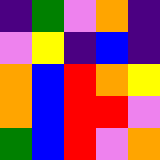[["indigo", "green", "violet", "orange", "indigo"], ["violet", "yellow", "indigo", "blue", "indigo"], ["orange", "blue", "red", "orange", "yellow"], ["orange", "blue", "red", "red", "violet"], ["green", "blue", "red", "violet", "orange"]]